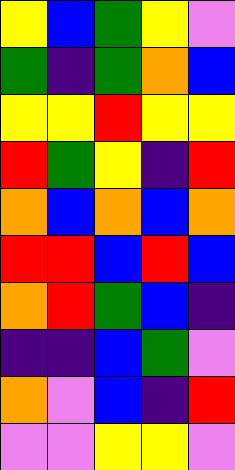[["yellow", "blue", "green", "yellow", "violet"], ["green", "indigo", "green", "orange", "blue"], ["yellow", "yellow", "red", "yellow", "yellow"], ["red", "green", "yellow", "indigo", "red"], ["orange", "blue", "orange", "blue", "orange"], ["red", "red", "blue", "red", "blue"], ["orange", "red", "green", "blue", "indigo"], ["indigo", "indigo", "blue", "green", "violet"], ["orange", "violet", "blue", "indigo", "red"], ["violet", "violet", "yellow", "yellow", "violet"]]